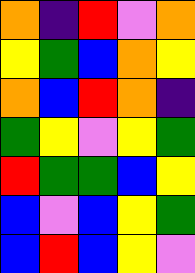[["orange", "indigo", "red", "violet", "orange"], ["yellow", "green", "blue", "orange", "yellow"], ["orange", "blue", "red", "orange", "indigo"], ["green", "yellow", "violet", "yellow", "green"], ["red", "green", "green", "blue", "yellow"], ["blue", "violet", "blue", "yellow", "green"], ["blue", "red", "blue", "yellow", "violet"]]